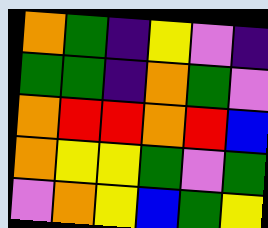[["orange", "green", "indigo", "yellow", "violet", "indigo"], ["green", "green", "indigo", "orange", "green", "violet"], ["orange", "red", "red", "orange", "red", "blue"], ["orange", "yellow", "yellow", "green", "violet", "green"], ["violet", "orange", "yellow", "blue", "green", "yellow"]]